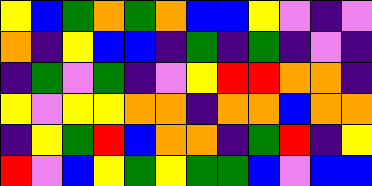[["yellow", "blue", "green", "orange", "green", "orange", "blue", "blue", "yellow", "violet", "indigo", "violet"], ["orange", "indigo", "yellow", "blue", "blue", "indigo", "green", "indigo", "green", "indigo", "violet", "indigo"], ["indigo", "green", "violet", "green", "indigo", "violet", "yellow", "red", "red", "orange", "orange", "indigo"], ["yellow", "violet", "yellow", "yellow", "orange", "orange", "indigo", "orange", "orange", "blue", "orange", "orange"], ["indigo", "yellow", "green", "red", "blue", "orange", "orange", "indigo", "green", "red", "indigo", "yellow"], ["red", "violet", "blue", "yellow", "green", "yellow", "green", "green", "blue", "violet", "blue", "blue"]]